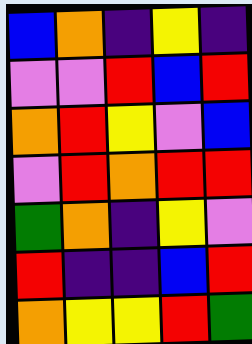[["blue", "orange", "indigo", "yellow", "indigo"], ["violet", "violet", "red", "blue", "red"], ["orange", "red", "yellow", "violet", "blue"], ["violet", "red", "orange", "red", "red"], ["green", "orange", "indigo", "yellow", "violet"], ["red", "indigo", "indigo", "blue", "red"], ["orange", "yellow", "yellow", "red", "green"]]